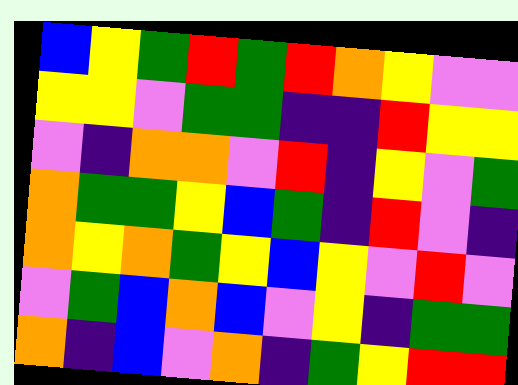[["blue", "yellow", "green", "red", "green", "red", "orange", "yellow", "violet", "violet"], ["yellow", "yellow", "violet", "green", "green", "indigo", "indigo", "red", "yellow", "yellow"], ["violet", "indigo", "orange", "orange", "violet", "red", "indigo", "yellow", "violet", "green"], ["orange", "green", "green", "yellow", "blue", "green", "indigo", "red", "violet", "indigo"], ["orange", "yellow", "orange", "green", "yellow", "blue", "yellow", "violet", "red", "violet"], ["violet", "green", "blue", "orange", "blue", "violet", "yellow", "indigo", "green", "green"], ["orange", "indigo", "blue", "violet", "orange", "indigo", "green", "yellow", "red", "red"]]